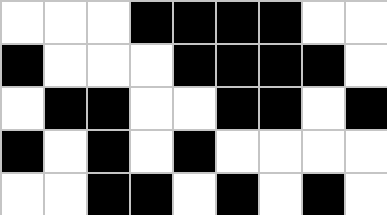[["white", "white", "white", "black", "black", "black", "black", "white", "white"], ["black", "white", "white", "white", "black", "black", "black", "black", "white"], ["white", "black", "black", "white", "white", "black", "black", "white", "black"], ["black", "white", "black", "white", "black", "white", "white", "white", "white"], ["white", "white", "black", "black", "white", "black", "white", "black", "white"]]